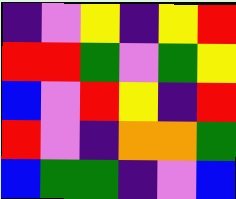[["indigo", "violet", "yellow", "indigo", "yellow", "red"], ["red", "red", "green", "violet", "green", "yellow"], ["blue", "violet", "red", "yellow", "indigo", "red"], ["red", "violet", "indigo", "orange", "orange", "green"], ["blue", "green", "green", "indigo", "violet", "blue"]]